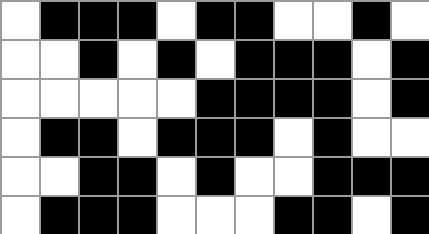[["white", "black", "black", "black", "white", "black", "black", "white", "white", "black", "white"], ["white", "white", "black", "white", "black", "white", "black", "black", "black", "white", "black"], ["white", "white", "white", "white", "white", "black", "black", "black", "black", "white", "black"], ["white", "black", "black", "white", "black", "black", "black", "white", "black", "white", "white"], ["white", "white", "black", "black", "white", "black", "white", "white", "black", "black", "black"], ["white", "black", "black", "black", "white", "white", "white", "black", "black", "white", "black"]]